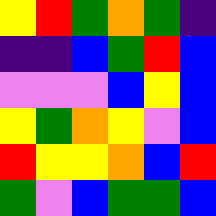[["yellow", "red", "green", "orange", "green", "indigo"], ["indigo", "indigo", "blue", "green", "red", "blue"], ["violet", "violet", "violet", "blue", "yellow", "blue"], ["yellow", "green", "orange", "yellow", "violet", "blue"], ["red", "yellow", "yellow", "orange", "blue", "red"], ["green", "violet", "blue", "green", "green", "blue"]]